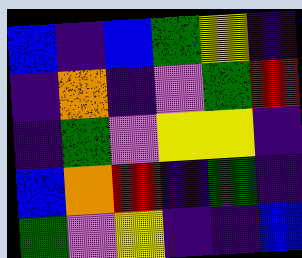[["blue", "indigo", "blue", "green", "yellow", "indigo"], ["indigo", "orange", "indigo", "violet", "green", "red"], ["indigo", "green", "violet", "yellow", "yellow", "indigo"], ["blue", "orange", "red", "indigo", "green", "indigo"], ["green", "violet", "yellow", "indigo", "indigo", "blue"]]